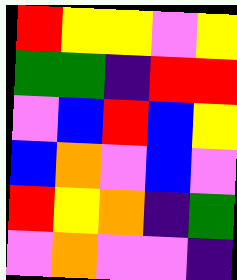[["red", "yellow", "yellow", "violet", "yellow"], ["green", "green", "indigo", "red", "red"], ["violet", "blue", "red", "blue", "yellow"], ["blue", "orange", "violet", "blue", "violet"], ["red", "yellow", "orange", "indigo", "green"], ["violet", "orange", "violet", "violet", "indigo"]]